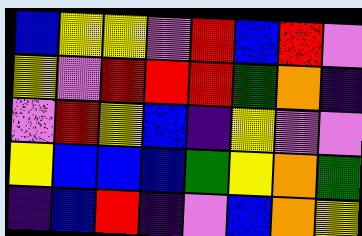[["blue", "yellow", "yellow", "violet", "red", "blue", "red", "violet"], ["yellow", "violet", "red", "red", "red", "green", "orange", "indigo"], ["violet", "red", "yellow", "blue", "indigo", "yellow", "violet", "violet"], ["yellow", "blue", "blue", "blue", "green", "yellow", "orange", "green"], ["indigo", "blue", "red", "indigo", "violet", "blue", "orange", "yellow"]]